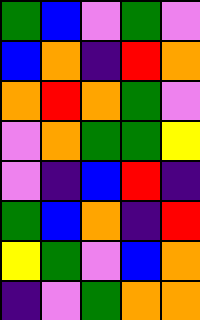[["green", "blue", "violet", "green", "violet"], ["blue", "orange", "indigo", "red", "orange"], ["orange", "red", "orange", "green", "violet"], ["violet", "orange", "green", "green", "yellow"], ["violet", "indigo", "blue", "red", "indigo"], ["green", "blue", "orange", "indigo", "red"], ["yellow", "green", "violet", "blue", "orange"], ["indigo", "violet", "green", "orange", "orange"]]